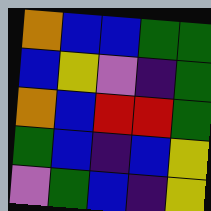[["orange", "blue", "blue", "green", "green"], ["blue", "yellow", "violet", "indigo", "green"], ["orange", "blue", "red", "red", "green"], ["green", "blue", "indigo", "blue", "yellow"], ["violet", "green", "blue", "indigo", "yellow"]]